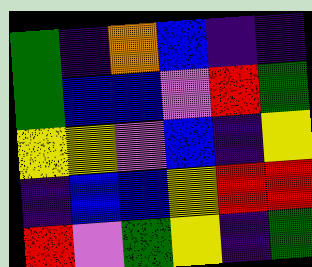[["green", "indigo", "orange", "blue", "indigo", "indigo"], ["green", "blue", "blue", "violet", "red", "green"], ["yellow", "yellow", "violet", "blue", "indigo", "yellow"], ["indigo", "blue", "blue", "yellow", "red", "red"], ["red", "violet", "green", "yellow", "indigo", "green"]]